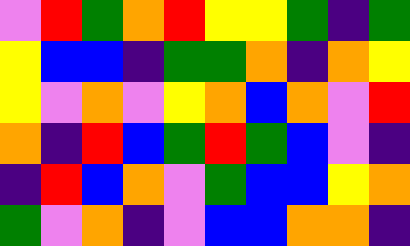[["violet", "red", "green", "orange", "red", "yellow", "yellow", "green", "indigo", "green"], ["yellow", "blue", "blue", "indigo", "green", "green", "orange", "indigo", "orange", "yellow"], ["yellow", "violet", "orange", "violet", "yellow", "orange", "blue", "orange", "violet", "red"], ["orange", "indigo", "red", "blue", "green", "red", "green", "blue", "violet", "indigo"], ["indigo", "red", "blue", "orange", "violet", "green", "blue", "blue", "yellow", "orange"], ["green", "violet", "orange", "indigo", "violet", "blue", "blue", "orange", "orange", "indigo"]]